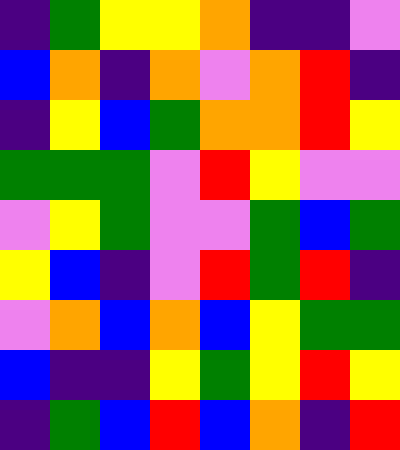[["indigo", "green", "yellow", "yellow", "orange", "indigo", "indigo", "violet"], ["blue", "orange", "indigo", "orange", "violet", "orange", "red", "indigo"], ["indigo", "yellow", "blue", "green", "orange", "orange", "red", "yellow"], ["green", "green", "green", "violet", "red", "yellow", "violet", "violet"], ["violet", "yellow", "green", "violet", "violet", "green", "blue", "green"], ["yellow", "blue", "indigo", "violet", "red", "green", "red", "indigo"], ["violet", "orange", "blue", "orange", "blue", "yellow", "green", "green"], ["blue", "indigo", "indigo", "yellow", "green", "yellow", "red", "yellow"], ["indigo", "green", "blue", "red", "blue", "orange", "indigo", "red"]]